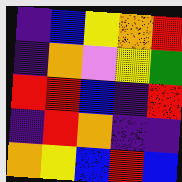[["indigo", "blue", "yellow", "orange", "red"], ["indigo", "orange", "violet", "yellow", "green"], ["red", "red", "blue", "indigo", "red"], ["indigo", "red", "orange", "indigo", "indigo"], ["orange", "yellow", "blue", "red", "blue"]]